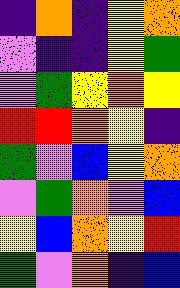[["indigo", "orange", "indigo", "yellow", "orange"], ["violet", "indigo", "indigo", "yellow", "green"], ["violet", "green", "yellow", "orange", "yellow"], ["red", "red", "orange", "yellow", "indigo"], ["green", "violet", "blue", "yellow", "orange"], ["violet", "green", "orange", "violet", "blue"], ["yellow", "blue", "orange", "yellow", "red"], ["green", "violet", "orange", "indigo", "blue"]]